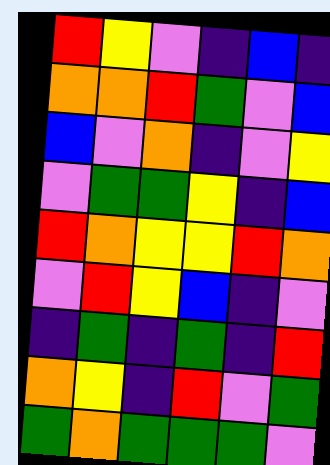[["red", "yellow", "violet", "indigo", "blue", "indigo"], ["orange", "orange", "red", "green", "violet", "blue"], ["blue", "violet", "orange", "indigo", "violet", "yellow"], ["violet", "green", "green", "yellow", "indigo", "blue"], ["red", "orange", "yellow", "yellow", "red", "orange"], ["violet", "red", "yellow", "blue", "indigo", "violet"], ["indigo", "green", "indigo", "green", "indigo", "red"], ["orange", "yellow", "indigo", "red", "violet", "green"], ["green", "orange", "green", "green", "green", "violet"]]